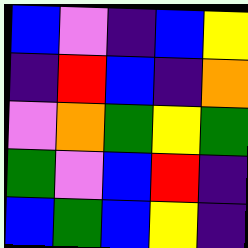[["blue", "violet", "indigo", "blue", "yellow"], ["indigo", "red", "blue", "indigo", "orange"], ["violet", "orange", "green", "yellow", "green"], ["green", "violet", "blue", "red", "indigo"], ["blue", "green", "blue", "yellow", "indigo"]]